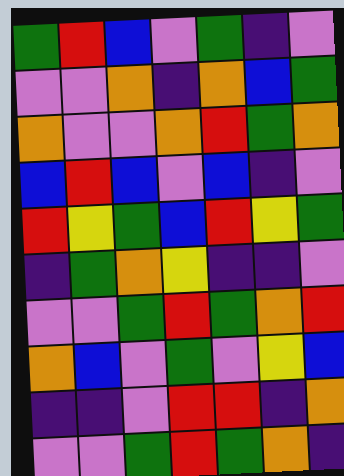[["green", "red", "blue", "violet", "green", "indigo", "violet"], ["violet", "violet", "orange", "indigo", "orange", "blue", "green"], ["orange", "violet", "violet", "orange", "red", "green", "orange"], ["blue", "red", "blue", "violet", "blue", "indigo", "violet"], ["red", "yellow", "green", "blue", "red", "yellow", "green"], ["indigo", "green", "orange", "yellow", "indigo", "indigo", "violet"], ["violet", "violet", "green", "red", "green", "orange", "red"], ["orange", "blue", "violet", "green", "violet", "yellow", "blue"], ["indigo", "indigo", "violet", "red", "red", "indigo", "orange"], ["violet", "violet", "green", "red", "green", "orange", "indigo"]]